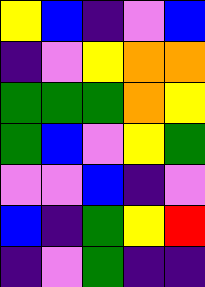[["yellow", "blue", "indigo", "violet", "blue"], ["indigo", "violet", "yellow", "orange", "orange"], ["green", "green", "green", "orange", "yellow"], ["green", "blue", "violet", "yellow", "green"], ["violet", "violet", "blue", "indigo", "violet"], ["blue", "indigo", "green", "yellow", "red"], ["indigo", "violet", "green", "indigo", "indigo"]]